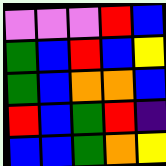[["violet", "violet", "violet", "red", "blue"], ["green", "blue", "red", "blue", "yellow"], ["green", "blue", "orange", "orange", "blue"], ["red", "blue", "green", "red", "indigo"], ["blue", "blue", "green", "orange", "yellow"]]